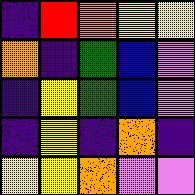[["indigo", "red", "orange", "yellow", "yellow"], ["orange", "indigo", "green", "blue", "violet"], ["indigo", "yellow", "green", "blue", "violet"], ["indigo", "yellow", "indigo", "orange", "indigo"], ["yellow", "yellow", "orange", "violet", "violet"]]